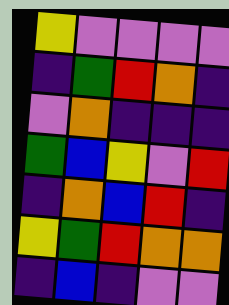[["yellow", "violet", "violet", "violet", "violet"], ["indigo", "green", "red", "orange", "indigo"], ["violet", "orange", "indigo", "indigo", "indigo"], ["green", "blue", "yellow", "violet", "red"], ["indigo", "orange", "blue", "red", "indigo"], ["yellow", "green", "red", "orange", "orange"], ["indigo", "blue", "indigo", "violet", "violet"]]